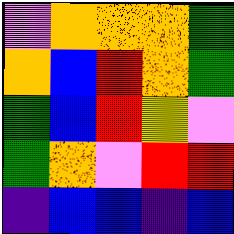[["violet", "orange", "orange", "orange", "green"], ["orange", "blue", "red", "orange", "green"], ["green", "blue", "red", "yellow", "violet"], ["green", "orange", "violet", "red", "red"], ["indigo", "blue", "blue", "indigo", "blue"]]